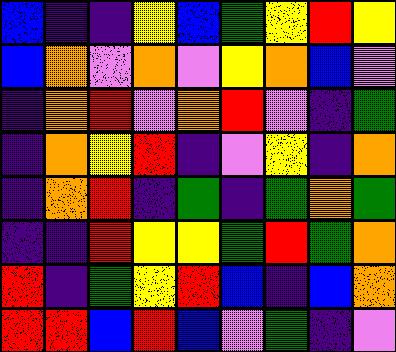[["blue", "indigo", "indigo", "yellow", "blue", "green", "yellow", "red", "yellow"], ["blue", "orange", "violet", "orange", "violet", "yellow", "orange", "blue", "violet"], ["indigo", "orange", "red", "violet", "orange", "red", "violet", "indigo", "green"], ["indigo", "orange", "yellow", "red", "indigo", "violet", "yellow", "indigo", "orange"], ["indigo", "orange", "red", "indigo", "green", "indigo", "green", "orange", "green"], ["indigo", "indigo", "red", "yellow", "yellow", "green", "red", "green", "orange"], ["red", "indigo", "green", "yellow", "red", "blue", "indigo", "blue", "orange"], ["red", "red", "blue", "red", "blue", "violet", "green", "indigo", "violet"]]